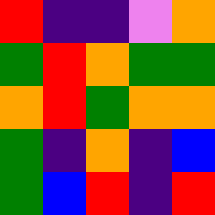[["red", "indigo", "indigo", "violet", "orange"], ["green", "red", "orange", "green", "green"], ["orange", "red", "green", "orange", "orange"], ["green", "indigo", "orange", "indigo", "blue"], ["green", "blue", "red", "indigo", "red"]]